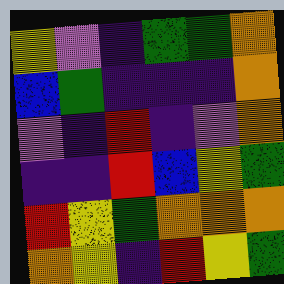[["yellow", "violet", "indigo", "green", "green", "orange"], ["blue", "green", "indigo", "indigo", "indigo", "orange"], ["violet", "indigo", "red", "indigo", "violet", "orange"], ["indigo", "indigo", "red", "blue", "yellow", "green"], ["red", "yellow", "green", "orange", "orange", "orange"], ["orange", "yellow", "indigo", "red", "yellow", "green"]]